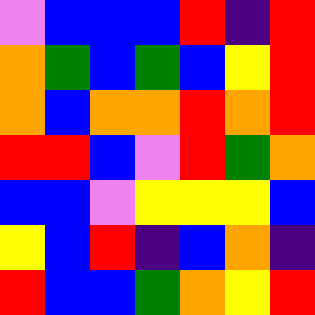[["violet", "blue", "blue", "blue", "red", "indigo", "red"], ["orange", "green", "blue", "green", "blue", "yellow", "red"], ["orange", "blue", "orange", "orange", "red", "orange", "red"], ["red", "red", "blue", "violet", "red", "green", "orange"], ["blue", "blue", "violet", "yellow", "yellow", "yellow", "blue"], ["yellow", "blue", "red", "indigo", "blue", "orange", "indigo"], ["red", "blue", "blue", "green", "orange", "yellow", "red"]]